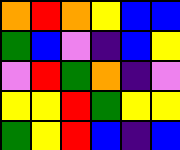[["orange", "red", "orange", "yellow", "blue", "blue"], ["green", "blue", "violet", "indigo", "blue", "yellow"], ["violet", "red", "green", "orange", "indigo", "violet"], ["yellow", "yellow", "red", "green", "yellow", "yellow"], ["green", "yellow", "red", "blue", "indigo", "blue"]]